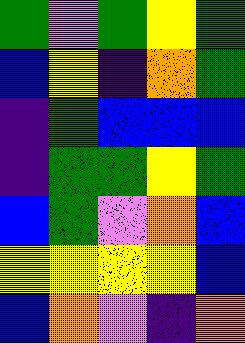[["green", "violet", "green", "yellow", "green"], ["blue", "yellow", "indigo", "orange", "green"], ["indigo", "green", "blue", "blue", "blue"], ["indigo", "green", "green", "yellow", "green"], ["blue", "green", "violet", "orange", "blue"], ["yellow", "yellow", "yellow", "yellow", "blue"], ["blue", "orange", "violet", "indigo", "orange"]]